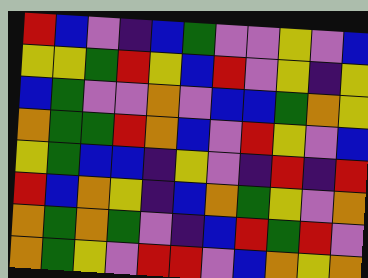[["red", "blue", "violet", "indigo", "blue", "green", "violet", "violet", "yellow", "violet", "blue"], ["yellow", "yellow", "green", "red", "yellow", "blue", "red", "violet", "yellow", "indigo", "yellow"], ["blue", "green", "violet", "violet", "orange", "violet", "blue", "blue", "green", "orange", "yellow"], ["orange", "green", "green", "red", "orange", "blue", "violet", "red", "yellow", "violet", "blue"], ["yellow", "green", "blue", "blue", "indigo", "yellow", "violet", "indigo", "red", "indigo", "red"], ["red", "blue", "orange", "yellow", "indigo", "blue", "orange", "green", "yellow", "violet", "orange"], ["orange", "green", "orange", "green", "violet", "indigo", "blue", "red", "green", "red", "violet"], ["orange", "green", "yellow", "violet", "red", "red", "violet", "blue", "orange", "yellow", "orange"]]